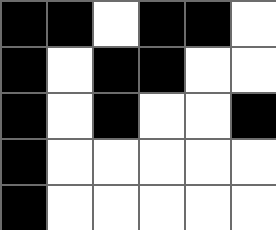[["black", "black", "white", "black", "black", "white"], ["black", "white", "black", "black", "white", "white"], ["black", "white", "black", "white", "white", "black"], ["black", "white", "white", "white", "white", "white"], ["black", "white", "white", "white", "white", "white"]]